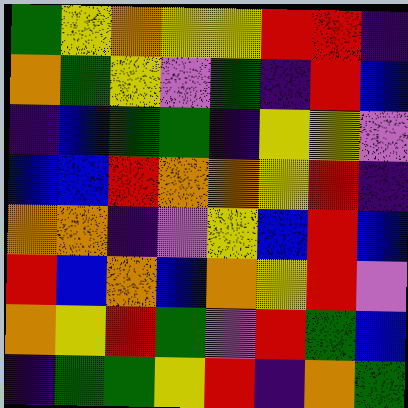[["green", "yellow", "orange", "yellow", "yellow", "red", "red", "indigo"], ["orange", "green", "yellow", "violet", "green", "indigo", "red", "blue"], ["indigo", "blue", "green", "green", "indigo", "yellow", "yellow", "violet"], ["blue", "blue", "red", "orange", "orange", "yellow", "red", "indigo"], ["orange", "orange", "indigo", "violet", "yellow", "blue", "red", "blue"], ["red", "blue", "orange", "blue", "orange", "yellow", "red", "violet"], ["orange", "yellow", "red", "green", "violet", "red", "green", "blue"], ["indigo", "green", "green", "yellow", "red", "indigo", "orange", "green"]]